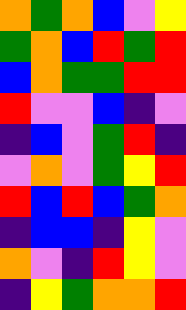[["orange", "green", "orange", "blue", "violet", "yellow"], ["green", "orange", "blue", "red", "green", "red"], ["blue", "orange", "green", "green", "red", "red"], ["red", "violet", "violet", "blue", "indigo", "violet"], ["indigo", "blue", "violet", "green", "red", "indigo"], ["violet", "orange", "violet", "green", "yellow", "red"], ["red", "blue", "red", "blue", "green", "orange"], ["indigo", "blue", "blue", "indigo", "yellow", "violet"], ["orange", "violet", "indigo", "red", "yellow", "violet"], ["indigo", "yellow", "green", "orange", "orange", "red"]]